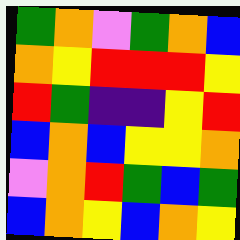[["green", "orange", "violet", "green", "orange", "blue"], ["orange", "yellow", "red", "red", "red", "yellow"], ["red", "green", "indigo", "indigo", "yellow", "red"], ["blue", "orange", "blue", "yellow", "yellow", "orange"], ["violet", "orange", "red", "green", "blue", "green"], ["blue", "orange", "yellow", "blue", "orange", "yellow"]]